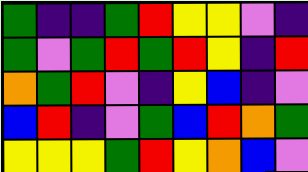[["green", "indigo", "indigo", "green", "red", "yellow", "yellow", "violet", "indigo"], ["green", "violet", "green", "red", "green", "red", "yellow", "indigo", "red"], ["orange", "green", "red", "violet", "indigo", "yellow", "blue", "indigo", "violet"], ["blue", "red", "indigo", "violet", "green", "blue", "red", "orange", "green"], ["yellow", "yellow", "yellow", "green", "red", "yellow", "orange", "blue", "violet"]]